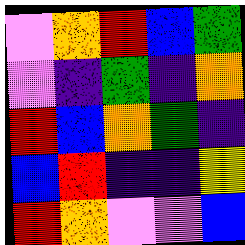[["violet", "orange", "red", "blue", "green"], ["violet", "indigo", "green", "indigo", "orange"], ["red", "blue", "orange", "green", "indigo"], ["blue", "red", "indigo", "indigo", "yellow"], ["red", "orange", "violet", "violet", "blue"]]